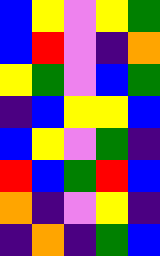[["blue", "yellow", "violet", "yellow", "green"], ["blue", "red", "violet", "indigo", "orange"], ["yellow", "green", "violet", "blue", "green"], ["indigo", "blue", "yellow", "yellow", "blue"], ["blue", "yellow", "violet", "green", "indigo"], ["red", "blue", "green", "red", "blue"], ["orange", "indigo", "violet", "yellow", "indigo"], ["indigo", "orange", "indigo", "green", "blue"]]